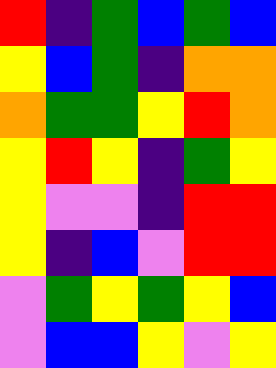[["red", "indigo", "green", "blue", "green", "blue"], ["yellow", "blue", "green", "indigo", "orange", "orange"], ["orange", "green", "green", "yellow", "red", "orange"], ["yellow", "red", "yellow", "indigo", "green", "yellow"], ["yellow", "violet", "violet", "indigo", "red", "red"], ["yellow", "indigo", "blue", "violet", "red", "red"], ["violet", "green", "yellow", "green", "yellow", "blue"], ["violet", "blue", "blue", "yellow", "violet", "yellow"]]